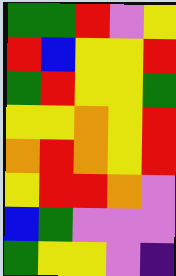[["green", "green", "red", "violet", "yellow"], ["red", "blue", "yellow", "yellow", "red"], ["green", "red", "yellow", "yellow", "green"], ["yellow", "yellow", "orange", "yellow", "red"], ["orange", "red", "orange", "yellow", "red"], ["yellow", "red", "red", "orange", "violet"], ["blue", "green", "violet", "violet", "violet"], ["green", "yellow", "yellow", "violet", "indigo"]]